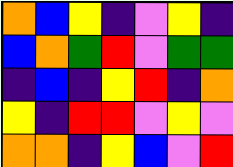[["orange", "blue", "yellow", "indigo", "violet", "yellow", "indigo"], ["blue", "orange", "green", "red", "violet", "green", "green"], ["indigo", "blue", "indigo", "yellow", "red", "indigo", "orange"], ["yellow", "indigo", "red", "red", "violet", "yellow", "violet"], ["orange", "orange", "indigo", "yellow", "blue", "violet", "red"]]